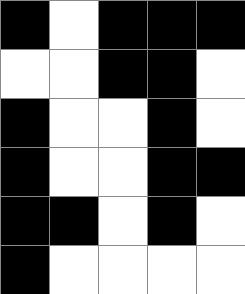[["black", "white", "black", "black", "black"], ["white", "white", "black", "black", "white"], ["black", "white", "white", "black", "white"], ["black", "white", "white", "black", "black"], ["black", "black", "white", "black", "white"], ["black", "white", "white", "white", "white"]]